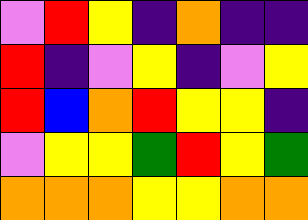[["violet", "red", "yellow", "indigo", "orange", "indigo", "indigo"], ["red", "indigo", "violet", "yellow", "indigo", "violet", "yellow"], ["red", "blue", "orange", "red", "yellow", "yellow", "indigo"], ["violet", "yellow", "yellow", "green", "red", "yellow", "green"], ["orange", "orange", "orange", "yellow", "yellow", "orange", "orange"]]